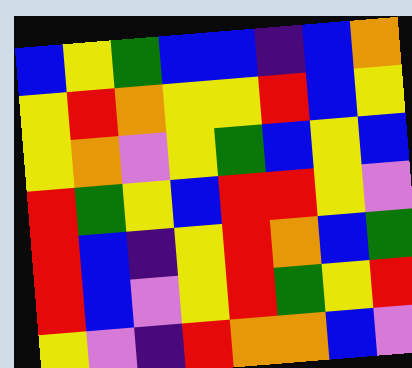[["blue", "yellow", "green", "blue", "blue", "indigo", "blue", "orange"], ["yellow", "red", "orange", "yellow", "yellow", "red", "blue", "yellow"], ["yellow", "orange", "violet", "yellow", "green", "blue", "yellow", "blue"], ["red", "green", "yellow", "blue", "red", "red", "yellow", "violet"], ["red", "blue", "indigo", "yellow", "red", "orange", "blue", "green"], ["red", "blue", "violet", "yellow", "red", "green", "yellow", "red"], ["yellow", "violet", "indigo", "red", "orange", "orange", "blue", "violet"]]